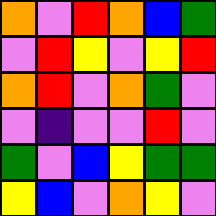[["orange", "violet", "red", "orange", "blue", "green"], ["violet", "red", "yellow", "violet", "yellow", "red"], ["orange", "red", "violet", "orange", "green", "violet"], ["violet", "indigo", "violet", "violet", "red", "violet"], ["green", "violet", "blue", "yellow", "green", "green"], ["yellow", "blue", "violet", "orange", "yellow", "violet"]]